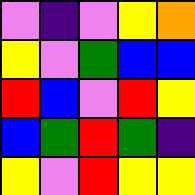[["violet", "indigo", "violet", "yellow", "orange"], ["yellow", "violet", "green", "blue", "blue"], ["red", "blue", "violet", "red", "yellow"], ["blue", "green", "red", "green", "indigo"], ["yellow", "violet", "red", "yellow", "yellow"]]